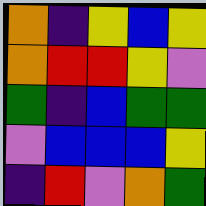[["orange", "indigo", "yellow", "blue", "yellow"], ["orange", "red", "red", "yellow", "violet"], ["green", "indigo", "blue", "green", "green"], ["violet", "blue", "blue", "blue", "yellow"], ["indigo", "red", "violet", "orange", "green"]]